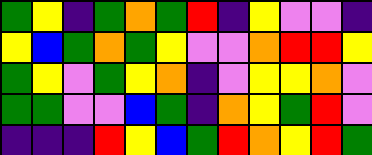[["green", "yellow", "indigo", "green", "orange", "green", "red", "indigo", "yellow", "violet", "violet", "indigo"], ["yellow", "blue", "green", "orange", "green", "yellow", "violet", "violet", "orange", "red", "red", "yellow"], ["green", "yellow", "violet", "green", "yellow", "orange", "indigo", "violet", "yellow", "yellow", "orange", "violet"], ["green", "green", "violet", "violet", "blue", "green", "indigo", "orange", "yellow", "green", "red", "violet"], ["indigo", "indigo", "indigo", "red", "yellow", "blue", "green", "red", "orange", "yellow", "red", "green"]]